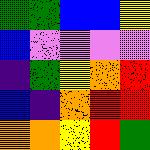[["green", "green", "blue", "blue", "yellow"], ["blue", "violet", "violet", "violet", "violet"], ["indigo", "green", "yellow", "orange", "red"], ["blue", "indigo", "orange", "red", "red"], ["orange", "orange", "yellow", "red", "green"]]